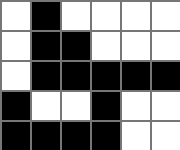[["white", "black", "white", "white", "white", "white"], ["white", "black", "black", "white", "white", "white"], ["white", "black", "black", "black", "black", "black"], ["black", "white", "white", "black", "white", "white"], ["black", "black", "black", "black", "white", "white"]]